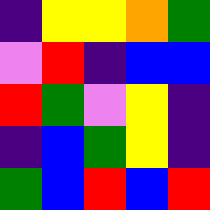[["indigo", "yellow", "yellow", "orange", "green"], ["violet", "red", "indigo", "blue", "blue"], ["red", "green", "violet", "yellow", "indigo"], ["indigo", "blue", "green", "yellow", "indigo"], ["green", "blue", "red", "blue", "red"]]